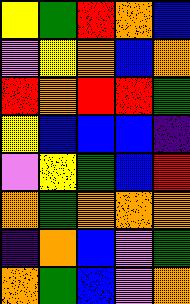[["yellow", "green", "red", "orange", "blue"], ["violet", "yellow", "orange", "blue", "orange"], ["red", "orange", "red", "red", "green"], ["yellow", "blue", "blue", "blue", "indigo"], ["violet", "yellow", "green", "blue", "red"], ["orange", "green", "orange", "orange", "orange"], ["indigo", "orange", "blue", "violet", "green"], ["orange", "green", "blue", "violet", "orange"]]